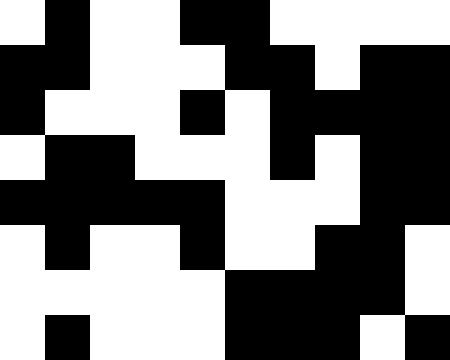[["white", "black", "white", "white", "black", "black", "white", "white", "white", "white"], ["black", "black", "white", "white", "white", "black", "black", "white", "black", "black"], ["black", "white", "white", "white", "black", "white", "black", "black", "black", "black"], ["white", "black", "black", "white", "white", "white", "black", "white", "black", "black"], ["black", "black", "black", "black", "black", "white", "white", "white", "black", "black"], ["white", "black", "white", "white", "black", "white", "white", "black", "black", "white"], ["white", "white", "white", "white", "white", "black", "black", "black", "black", "white"], ["white", "black", "white", "white", "white", "black", "black", "black", "white", "black"]]